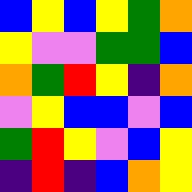[["blue", "yellow", "blue", "yellow", "green", "orange"], ["yellow", "violet", "violet", "green", "green", "blue"], ["orange", "green", "red", "yellow", "indigo", "orange"], ["violet", "yellow", "blue", "blue", "violet", "blue"], ["green", "red", "yellow", "violet", "blue", "yellow"], ["indigo", "red", "indigo", "blue", "orange", "yellow"]]